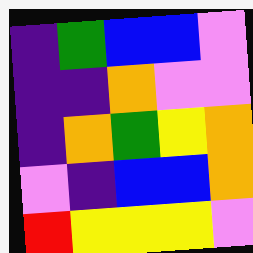[["indigo", "green", "blue", "blue", "violet"], ["indigo", "indigo", "orange", "violet", "violet"], ["indigo", "orange", "green", "yellow", "orange"], ["violet", "indigo", "blue", "blue", "orange"], ["red", "yellow", "yellow", "yellow", "violet"]]